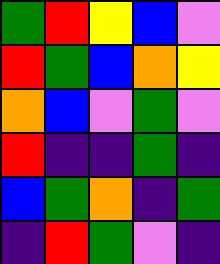[["green", "red", "yellow", "blue", "violet"], ["red", "green", "blue", "orange", "yellow"], ["orange", "blue", "violet", "green", "violet"], ["red", "indigo", "indigo", "green", "indigo"], ["blue", "green", "orange", "indigo", "green"], ["indigo", "red", "green", "violet", "indigo"]]